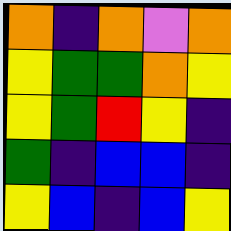[["orange", "indigo", "orange", "violet", "orange"], ["yellow", "green", "green", "orange", "yellow"], ["yellow", "green", "red", "yellow", "indigo"], ["green", "indigo", "blue", "blue", "indigo"], ["yellow", "blue", "indigo", "blue", "yellow"]]